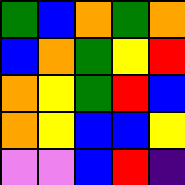[["green", "blue", "orange", "green", "orange"], ["blue", "orange", "green", "yellow", "red"], ["orange", "yellow", "green", "red", "blue"], ["orange", "yellow", "blue", "blue", "yellow"], ["violet", "violet", "blue", "red", "indigo"]]